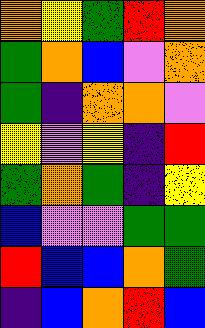[["orange", "yellow", "green", "red", "orange"], ["green", "orange", "blue", "violet", "orange"], ["green", "indigo", "orange", "orange", "violet"], ["yellow", "violet", "yellow", "indigo", "red"], ["green", "orange", "green", "indigo", "yellow"], ["blue", "violet", "violet", "green", "green"], ["red", "blue", "blue", "orange", "green"], ["indigo", "blue", "orange", "red", "blue"]]